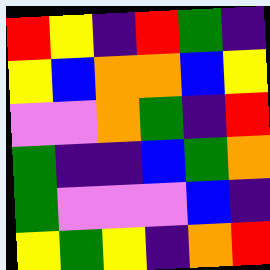[["red", "yellow", "indigo", "red", "green", "indigo"], ["yellow", "blue", "orange", "orange", "blue", "yellow"], ["violet", "violet", "orange", "green", "indigo", "red"], ["green", "indigo", "indigo", "blue", "green", "orange"], ["green", "violet", "violet", "violet", "blue", "indigo"], ["yellow", "green", "yellow", "indigo", "orange", "red"]]